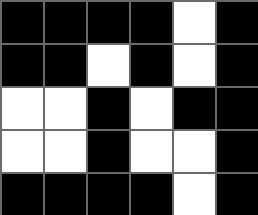[["black", "black", "black", "black", "white", "black"], ["black", "black", "white", "black", "white", "black"], ["white", "white", "black", "white", "black", "black"], ["white", "white", "black", "white", "white", "black"], ["black", "black", "black", "black", "white", "black"]]